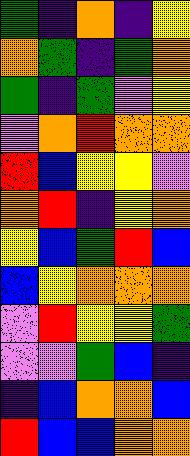[["green", "indigo", "orange", "indigo", "yellow"], ["orange", "green", "indigo", "green", "orange"], ["green", "indigo", "green", "violet", "yellow"], ["violet", "orange", "red", "orange", "orange"], ["red", "blue", "yellow", "yellow", "violet"], ["orange", "red", "indigo", "yellow", "orange"], ["yellow", "blue", "green", "red", "blue"], ["blue", "yellow", "orange", "orange", "orange"], ["violet", "red", "yellow", "yellow", "green"], ["violet", "violet", "green", "blue", "indigo"], ["indigo", "blue", "orange", "orange", "blue"], ["red", "blue", "blue", "orange", "orange"]]